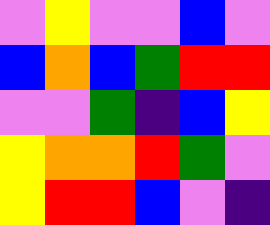[["violet", "yellow", "violet", "violet", "blue", "violet"], ["blue", "orange", "blue", "green", "red", "red"], ["violet", "violet", "green", "indigo", "blue", "yellow"], ["yellow", "orange", "orange", "red", "green", "violet"], ["yellow", "red", "red", "blue", "violet", "indigo"]]